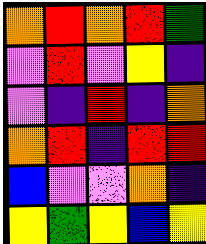[["orange", "red", "orange", "red", "green"], ["violet", "red", "violet", "yellow", "indigo"], ["violet", "indigo", "red", "indigo", "orange"], ["orange", "red", "indigo", "red", "red"], ["blue", "violet", "violet", "orange", "indigo"], ["yellow", "green", "yellow", "blue", "yellow"]]